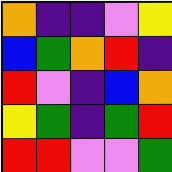[["orange", "indigo", "indigo", "violet", "yellow"], ["blue", "green", "orange", "red", "indigo"], ["red", "violet", "indigo", "blue", "orange"], ["yellow", "green", "indigo", "green", "red"], ["red", "red", "violet", "violet", "green"]]